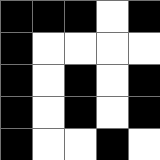[["black", "black", "black", "white", "black"], ["black", "white", "white", "white", "white"], ["black", "white", "black", "white", "black"], ["black", "white", "black", "white", "black"], ["black", "white", "white", "black", "white"]]